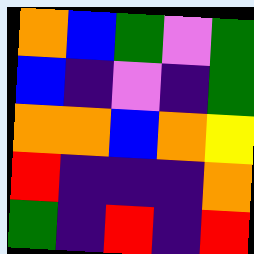[["orange", "blue", "green", "violet", "green"], ["blue", "indigo", "violet", "indigo", "green"], ["orange", "orange", "blue", "orange", "yellow"], ["red", "indigo", "indigo", "indigo", "orange"], ["green", "indigo", "red", "indigo", "red"]]